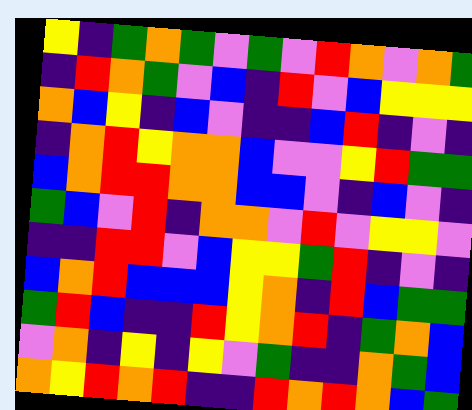[["yellow", "indigo", "green", "orange", "green", "violet", "green", "violet", "red", "orange", "violet", "orange", "green"], ["indigo", "red", "orange", "green", "violet", "blue", "indigo", "red", "violet", "blue", "yellow", "yellow", "yellow"], ["orange", "blue", "yellow", "indigo", "blue", "violet", "indigo", "indigo", "blue", "red", "indigo", "violet", "indigo"], ["indigo", "orange", "red", "yellow", "orange", "orange", "blue", "violet", "violet", "yellow", "red", "green", "green"], ["blue", "orange", "red", "red", "orange", "orange", "blue", "blue", "violet", "indigo", "blue", "violet", "indigo"], ["green", "blue", "violet", "red", "indigo", "orange", "orange", "violet", "red", "violet", "yellow", "yellow", "violet"], ["indigo", "indigo", "red", "red", "violet", "blue", "yellow", "yellow", "green", "red", "indigo", "violet", "indigo"], ["blue", "orange", "red", "blue", "blue", "blue", "yellow", "orange", "indigo", "red", "blue", "green", "green"], ["green", "red", "blue", "indigo", "indigo", "red", "yellow", "orange", "red", "indigo", "green", "orange", "blue"], ["violet", "orange", "indigo", "yellow", "indigo", "yellow", "violet", "green", "indigo", "indigo", "orange", "green", "blue"], ["orange", "yellow", "red", "orange", "red", "indigo", "indigo", "red", "orange", "red", "orange", "blue", "green"]]